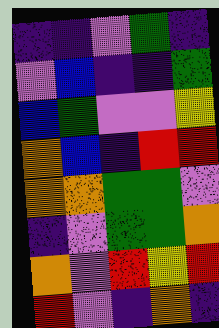[["indigo", "indigo", "violet", "green", "indigo"], ["violet", "blue", "indigo", "indigo", "green"], ["blue", "green", "violet", "violet", "yellow"], ["orange", "blue", "indigo", "red", "red"], ["orange", "orange", "green", "green", "violet"], ["indigo", "violet", "green", "green", "orange"], ["orange", "violet", "red", "yellow", "red"], ["red", "violet", "indigo", "orange", "indigo"]]